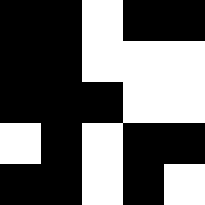[["black", "black", "white", "black", "black"], ["black", "black", "white", "white", "white"], ["black", "black", "black", "white", "white"], ["white", "black", "white", "black", "black"], ["black", "black", "white", "black", "white"]]